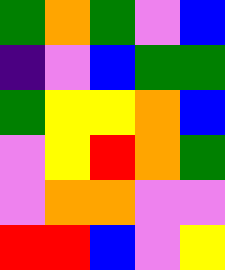[["green", "orange", "green", "violet", "blue"], ["indigo", "violet", "blue", "green", "green"], ["green", "yellow", "yellow", "orange", "blue"], ["violet", "yellow", "red", "orange", "green"], ["violet", "orange", "orange", "violet", "violet"], ["red", "red", "blue", "violet", "yellow"]]